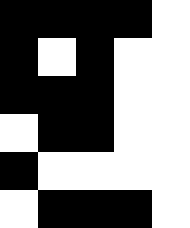[["black", "black", "black", "black", "white"], ["black", "white", "black", "white", "white"], ["black", "black", "black", "white", "white"], ["white", "black", "black", "white", "white"], ["black", "white", "white", "white", "white"], ["white", "black", "black", "black", "white"]]